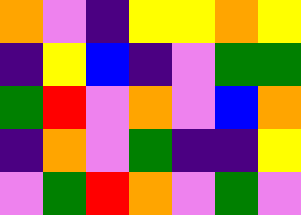[["orange", "violet", "indigo", "yellow", "yellow", "orange", "yellow"], ["indigo", "yellow", "blue", "indigo", "violet", "green", "green"], ["green", "red", "violet", "orange", "violet", "blue", "orange"], ["indigo", "orange", "violet", "green", "indigo", "indigo", "yellow"], ["violet", "green", "red", "orange", "violet", "green", "violet"]]